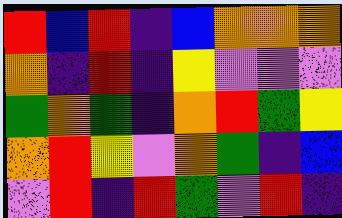[["red", "blue", "red", "indigo", "blue", "orange", "orange", "orange"], ["orange", "indigo", "red", "indigo", "yellow", "violet", "violet", "violet"], ["green", "orange", "green", "indigo", "orange", "red", "green", "yellow"], ["orange", "red", "yellow", "violet", "orange", "green", "indigo", "blue"], ["violet", "red", "indigo", "red", "green", "violet", "red", "indigo"]]